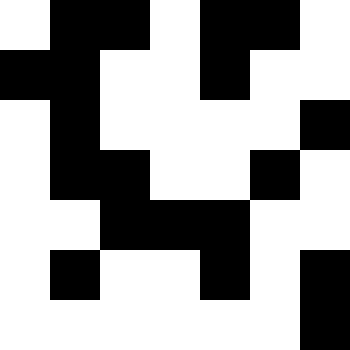[["white", "black", "black", "white", "black", "black", "white"], ["black", "black", "white", "white", "black", "white", "white"], ["white", "black", "white", "white", "white", "white", "black"], ["white", "black", "black", "white", "white", "black", "white"], ["white", "white", "black", "black", "black", "white", "white"], ["white", "black", "white", "white", "black", "white", "black"], ["white", "white", "white", "white", "white", "white", "black"]]